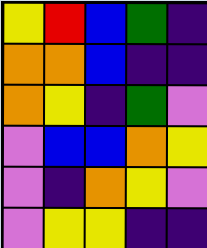[["yellow", "red", "blue", "green", "indigo"], ["orange", "orange", "blue", "indigo", "indigo"], ["orange", "yellow", "indigo", "green", "violet"], ["violet", "blue", "blue", "orange", "yellow"], ["violet", "indigo", "orange", "yellow", "violet"], ["violet", "yellow", "yellow", "indigo", "indigo"]]